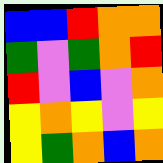[["blue", "blue", "red", "orange", "orange"], ["green", "violet", "green", "orange", "red"], ["red", "violet", "blue", "violet", "orange"], ["yellow", "orange", "yellow", "violet", "yellow"], ["yellow", "green", "orange", "blue", "orange"]]